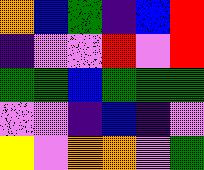[["orange", "blue", "green", "indigo", "blue", "red"], ["indigo", "violet", "violet", "red", "violet", "red"], ["green", "green", "blue", "green", "green", "green"], ["violet", "violet", "indigo", "blue", "indigo", "violet"], ["yellow", "violet", "orange", "orange", "violet", "green"]]